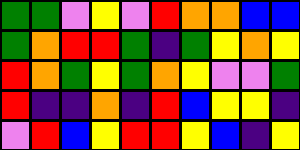[["green", "green", "violet", "yellow", "violet", "red", "orange", "orange", "blue", "blue"], ["green", "orange", "red", "red", "green", "indigo", "green", "yellow", "orange", "yellow"], ["red", "orange", "green", "yellow", "green", "orange", "yellow", "violet", "violet", "green"], ["red", "indigo", "indigo", "orange", "indigo", "red", "blue", "yellow", "yellow", "indigo"], ["violet", "red", "blue", "yellow", "red", "red", "yellow", "blue", "indigo", "yellow"]]